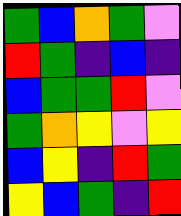[["green", "blue", "orange", "green", "violet"], ["red", "green", "indigo", "blue", "indigo"], ["blue", "green", "green", "red", "violet"], ["green", "orange", "yellow", "violet", "yellow"], ["blue", "yellow", "indigo", "red", "green"], ["yellow", "blue", "green", "indigo", "red"]]